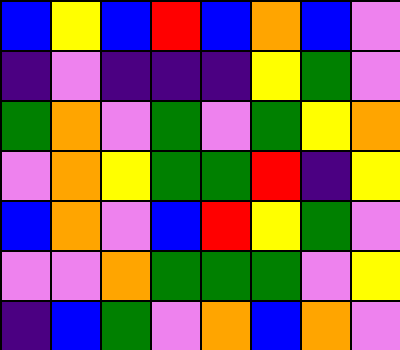[["blue", "yellow", "blue", "red", "blue", "orange", "blue", "violet"], ["indigo", "violet", "indigo", "indigo", "indigo", "yellow", "green", "violet"], ["green", "orange", "violet", "green", "violet", "green", "yellow", "orange"], ["violet", "orange", "yellow", "green", "green", "red", "indigo", "yellow"], ["blue", "orange", "violet", "blue", "red", "yellow", "green", "violet"], ["violet", "violet", "orange", "green", "green", "green", "violet", "yellow"], ["indigo", "blue", "green", "violet", "orange", "blue", "orange", "violet"]]